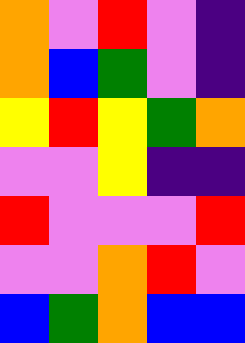[["orange", "violet", "red", "violet", "indigo"], ["orange", "blue", "green", "violet", "indigo"], ["yellow", "red", "yellow", "green", "orange"], ["violet", "violet", "yellow", "indigo", "indigo"], ["red", "violet", "violet", "violet", "red"], ["violet", "violet", "orange", "red", "violet"], ["blue", "green", "orange", "blue", "blue"]]